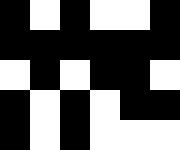[["black", "white", "black", "white", "white", "black"], ["black", "black", "black", "black", "black", "black"], ["white", "black", "white", "black", "black", "white"], ["black", "white", "black", "white", "black", "black"], ["black", "white", "black", "white", "white", "white"]]